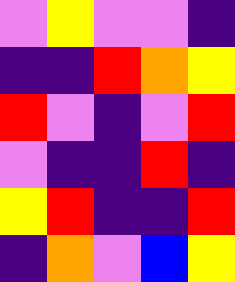[["violet", "yellow", "violet", "violet", "indigo"], ["indigo", "indigo", "red", "orange", "yellow"], ["red", "violet", "indigo", "violet", "red"], ["violet", "indigo", "indigo", "red", "indigo"], ["yellow", "red", "indigo", "indigo", "red"], ["indigo", "orange", "violet", "blue", "yellow"]]